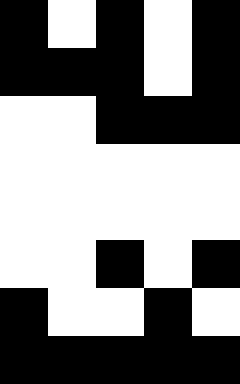[["black", "white", "black", "white", "black"], ["black", "black", "black", "white", "black"], ["white", "white", "black", "black", "black"], ["white", "white", "white", "white", "white"], ["white", "white", "white", "white", "white"], ["white", "white", "black", "white", "black"], ["black", "white", "white", "black", "white"], ["black", "black", "black", "black", "black"]]